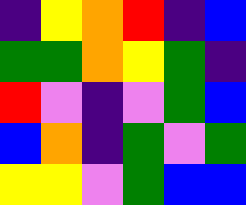[["indigo", "yellow", "orange", "red", "indigo", "blue"], ["green", "green", "orange", "yellow", "green", "indigo"], ["red", "violet", "indigo", "violet", "green", "blue"], ["blue", "orange", "indigo", "green", "violet", "green"], ["yellow", "yellow", "violet", "green", "blue", "blue"]]